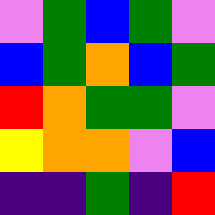[["violet", "green", "blue", "green", "violet"], ["blue", "green", "orange", "blue", "green"], ["red", "orange", "green", "green", "violet"], ["yellow", "orange", "orange", "violet", "blue"], ["indigo", "indigo", "green", "indigo", "red"]]